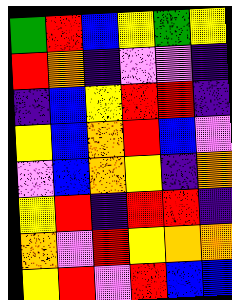[["green", "red", "blue", "yellow", "green", "yellow"], ["red", "orange", "indigo", "violet", "violet", "indigo"], ["indigo", "blue", "yellow", "red", "red", "indigo"], ["yellow", "blue", "orange", "red", "blue", "violet"], ["violet", "blue", "orange", "yellow", "indigo", "orange"], ["yellow", "red", "indigo", "red", "red", "indigo"], ["orange", "violet", "red", "yellow", "orange", "orange"], ["yellow", "red", "violet", "red", "blue", "blue"]]